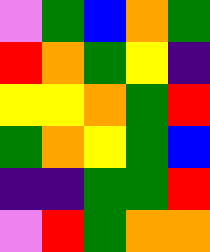[["violet", "green", "blue", "orange", "green"], ["red", "orange", "green", "yellow", "indigo"], ["yellow", "yellow", "orange", "green", "red"], ["green", "orange", "yellow", "green", "blue"], ["indigo", "indigo", "green", "green", "red"], ["violet", "red", "green", "orange", "orange"]]